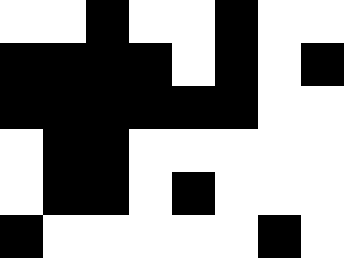[["white", "white", "black", "white", "white", "black", "white", "white"], ["black", "black", "black", "black", "white", "black", "white", "black"], ["black", "black", "black", "black", "black", "black", "white", "white"], ["white", "black", "black", "white", "white", "white", "white", "white"], ["white", "black", "black", "white", "black", "white", "white", "white"], ["black", "white", "white", "white", "white", "white", "black", "white"]]